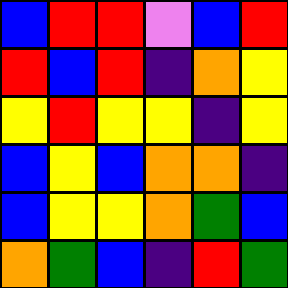[["blue", "red", "red", "violet", "blue", "red"], ["red", "blue", "red", "indigo", "orange", "yellow"], ["yellow", "red", "yellow", "yellow", "indigo", "yellow"], ["blue", "yellow", "blue", "orange", "orange", "indigo"], ["blue", "yellow", "yellow", "orange", "green", "blue"], ["orange", "green", "blue", "indigo", "red", "green"]]